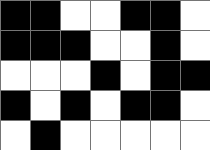[["black", "black", "white", "white", "black", "black", "white"], ["black", "black", "black", "white", "white", "black", "white"], ["white", "white", "white", "black", "white", "black", "black"], ["black", "white", "black", "white", "black", "black", "white"], ["white", "black", "white", "white", "white", "white", "white"]]